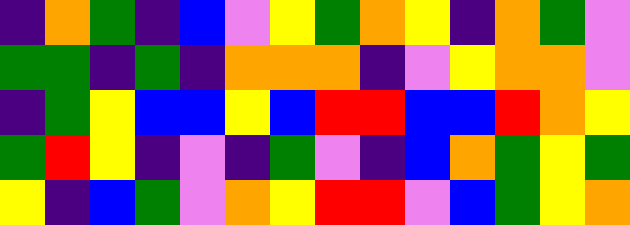[["indigo", "orange", "green", "indigo", "blue", "violet", "yellow", "green", "orange", "yellow", "indigo", "orange", "green", "violet"], ["green", "green", "indigo", "green", "indigo", "orange", "orange", "orange", "indigo", "violet", "yellow", "orange", "orange", "violet"], ["indigo", "green", "yellow", "blue", "blue", "yellow", "blue", "red", "red", "blue", "blue", "red", "orange", "yellow"], ["green", "red", "yellow", "indigo", "violet", "indigo", "green", "violet", "indigo", "blue", "orange", "green", "yellow", "green"], ["yellow", "indigo", "blue", "green", "violet", "orange", "yellow", "red", "red", "violet", "blue", "green", "yellow", "orange"]]